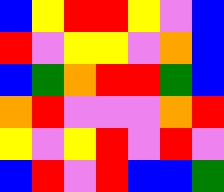[["blue", "yellow", "red", "red", "yellow", "violet", "blue"], ["red", "violet", "yellow", "yellow", "violet", "orange", "blue"], ["blue", "green", "orange", "red", "red", "green", "blue"], ["orange", "red", "violet", "violet", "violet", "orange", "red"], ["yellow", "violet", "yellow", "red", "violet", "red", "violet"], ["blue", "red", "violet", "red", "blue", "blue", "green"]]